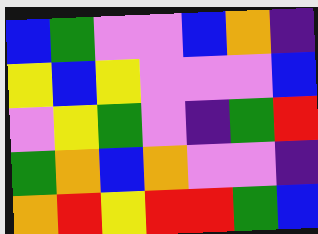[["blue", "green", "violet", "violet", "blue", "orange", "indigo"], ["yellow", "blue", "yellow", "violet", "violet", "violet", "blue"], ["violet", "yellow", "green", "violet", "indigo", "green", "red"], ["green", "orange", "blue", "orange", "violet", "violet", "indigo"], ["orange", "red", "yellow", "red", "red", "green", "blue"]]